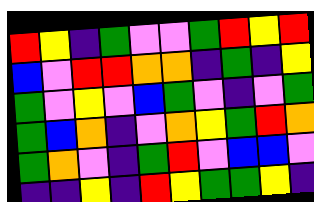[["red", "yellow", "indigo", "green", "violet", "violet", "green", "red", "yellow", "red"], ["blue", "violet", "red", "red", "orange", "orange", "indigo", "green", "indigo", "yellow"], ["green", "violet", "yellow", "violet", "blue", "green", "violet", "indigo", "violet", "green"], ["green", "blue", "orange", "indigo", "violet", "orange", "yellow", "green", "red", "orange"], ["green", "orange", "violet", "indigo", "green", "red", "violet", "blue", "blue", "violet"], ["indigo", "indigo", "yellow", "indigo", "red", "yellow", "green", "green", "yellow", "indigo"]]